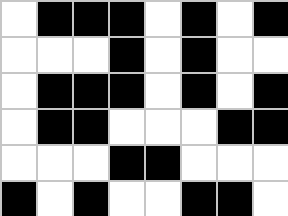[["white", "black", "black", "black", "white", "black", "white", "black"], ["white", "white", "white", "black", "white", "black", "white", "white"], ["white", "black", "black", "black", "white", "black", "white", "black"], ["white", "black", "black", "white", "white", "white", "black", "black"], ["white", "white", "white", "black", "black", "white", "white", "white"], ["black", "white", "black", "white", "white", "black", "black", "white"]]